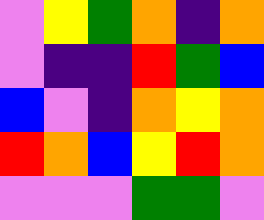[["violet", "yellow", "green", "orange", "indigo", "orange"], ["violet", "indigo", "indigo", "red", "green", "blue"], ["blue", "violet", "indigo", "orange", "yellow", "orange"], ["red", "orange", "blue", "yellow", "red", "orange"], ["violet", "violet", "violet", "green", "green", "violet"]]